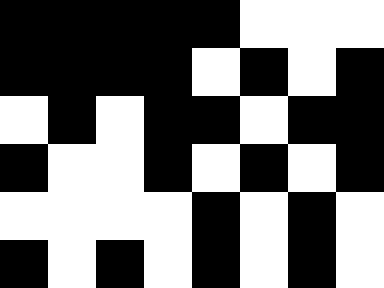[["black", "black", "black", "black", "black", "white", "white", "white"], ["black", "black", "black", "black", "white", "black", "white", "black"], ["white", "black", "white", "black", "black", "white", "black", "black"], ["black", "white", "white", "black", "white", "black", "white", "black"], ["white", "white", "white", "white", "black", "white", "black", "white"], ["black", "white", "black", "white", "black", "white", "black", "white"]]